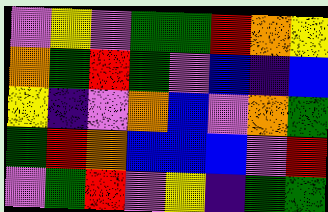[["violet", "yellow", "violet", "green", "green", "red", "orange", "yellow"], ["orange", "green", "red", "green", "violet", "blue", "indigo", "blue"], ["yellow", "indigo", "violet", "orange", "blue", "violet", "orange", "green"], ["green", "red", "orange", "blue", "blue", "blue", "violet", "red"], ["violet", "green", "red", "violet", "yellow", "indigo", "green", "green"]]